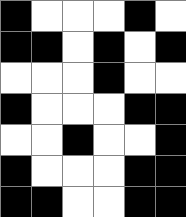[["black", "white", "white", "white", "black", "white"], ["black", "black", "white", "black", "white", "black"], ["white", "white", "white", "black", "white", "white"], ["black", "white", "white", "white", "black", "black"], ["white", "white", "black", "white", "white", "black"], ["black", "white", "white", "white", "black", "black"], ["black", "black", "white", "white", "black", "black"]]